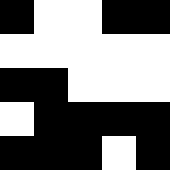[["black", "white", "white", "black", "black"], ["white", "white", "white", "white", "white"], ["black", "black", "white", "white", "white"], ["white", "black", "black", "black", "black"], ["black", "black", "black", "white", "black"]]